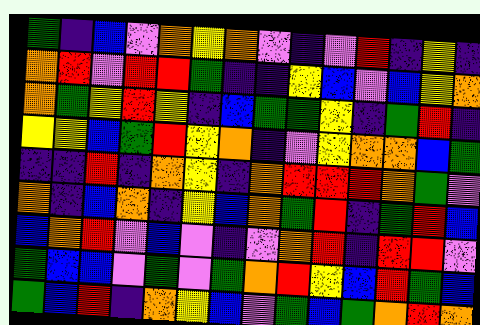[["green", "indigo", "blue", "violet", "orange", "yellow", "orange", "violet", "indigo", "violet", "red", "indigo", "yellow", "indigo"], ["orange", "red", "violet", "red", "red", "green", "indigo", "indigo", "yellow", "blue", "violet", "blue", "yellow", "orange"], ["orange", "green", "yellow", "red", "yellow", "indigo", "blue", "green", "green", "yellow", "indigo", "green", "red", "indigo"], ["yellow", "yellow", "blue", "green", "red", "yellow", "orange", "indigo", "violet", "yellow", "orange", "orange", "blue", "green"], ["indigo", "indigo", "red", "indigo", "orange", "yellow", "indigo", "orange", "red", "red", "red", "orange", "green", "violet"], ["orange", "indigo", "blue", "orange", "indigo", "yellow", "blue", "orange", "green", "red", "indigo", "green", "red", "blue"], ["blue", "orange", "red", "violet", "blue", "violet", "indigo", "violet", "orange", "red", "indigo", "red", "red", "violet"], ["green", "blue", "blue", "violet", "green", "violet", "green", "orange", "red", "yellow", "blue", "red", "green", "blue"], ["green", "blue", "red", "indigo", "orange", "yellow", "blue", "violet", "green", "blue", "green", "orange", "red", "orange"]]